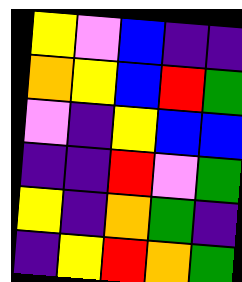[["yellow", "violet", "blue", "indigo", "indigo"], ["orange", "yellow", "blue", "red", "green"], ["violet", "indigo", "yellow", "blue", "blue"], ["indigo", "indigo", "red", "violet", "green"], ["yellow", "indigo", "orange", "green", "indigo"], ["indigo", "yellow", "red", "orange", "green"]]